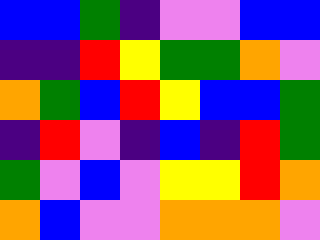[["blue", "blue", "green", "indigo", "violet", "violet", "blue", "blue"], ["indigo", "indigo", "red", "yellow", "green", "green", "orange", "violet"], ["orange", "green", "blue", "red", "yellow", "blue", "blue", "green"], ["indigo", "red", "violet", "indigo", "blue", "indigo", "red", "green"], ["green", "violet", "blue", "violet", "yellow", "yellow", "red", "orange"], ["orange", "blue", "violet", "violet", "orange", "orange", "orange", "violet"]]